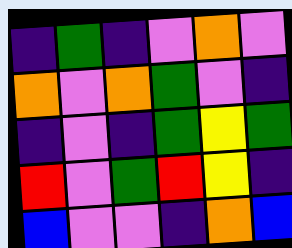[["indigo", "green", "indigo", "violet", "orange", "violet"], ["orange", "violet", "orange", "green", "violet", "indigo"], ["indigo", "violet", "indigo", "green", "yellow", "green"], ["red", "violet", "green", "red", "yellow", "indigo"], ["blue", "violet", "violet", "indigo", "orange", "blue"]]